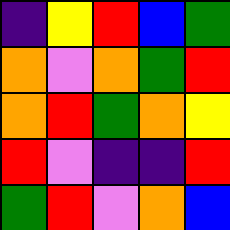[["indigo", "yellow", "red", "blue", "green"], ["orange", "violet", "orange", "green", "red"], ["orange", "red", "green", "orange", "yellow"], ["red", "violet", "indigo", "indigo", "red"], ["green", "red", "violet", "orange", "blue"]]